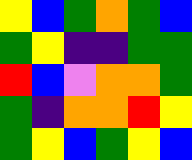[["yellow", "blue", "green", "orange", "green", "blue"], ["green", "yellow", "indigo", "indigo", "green", "green"], ["red", "blue", "violet", "orange", "orange", "green"], ["green", "indigo", "orange", "orange", "red", "yellow"], ["green", "yellow", "blue", "green", "yellow", "blue"]]